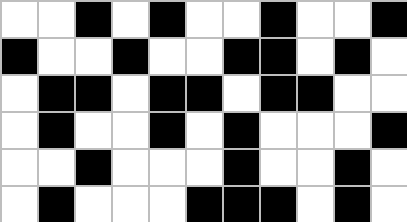[["white", "white", "black", "white", "black", "white", "white", "black", "white", "white", "black"], ["black", "white", "white", "black", "white", "white", "black", "black", "white", "black", "white"], ["white", "black", "black", "white", "black", "black", "white", "black", "black", "white", "white"], ["white", "black", "white", "white", "black", "white", "black", "white", "white", "white", "black"], ["white", "white", "black", "white", "white", "white", "black", "white", "white", "black", "white"], ["white", "black", "white", "white", "white", "black", "black", "black", "white", "black", "white"]]